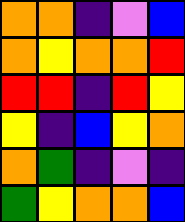[["orange", "orange", "indigo", "violet", "blue"], ["orange", "yellow", "orange", "orange", "red"], ["red", "red", "indigo", "red", "yellow"], ["yellow", "indigo", "blue", "yellow", "orange"], ["orange", "green", "indigo", "violet", "indigo"], ["green", "yellow", "orange", "orange", "blue"]]